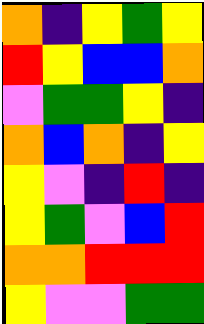[["orange", "indigo", "yellow", "green", "yellow"], ["red", "yellow", "blue", "blue", "orange"], ["violet", "green", "green", "yellow", "indigo"], ["orange", "blue", "orange", "indigo", "yellow"], ["yellow", "violet", "indigo", "red", "indigo"], ["yellow", "green", "violet", "blue", "red"], ["orange", "orange", "red", "red", "red"], ["yellow", "violet", "violet", "green", "green"]]